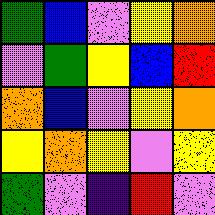[["green", "blue", "violet", "yellow", "orange"], ["violet", "green", "yellow", "blue", "red"], ["orange", "blue", "violet", "yellow", "orange"], ["yellow", "orange", "yellow", "violet", "yellow"], ["green", "violet", "indigo", "red", "violet"]]